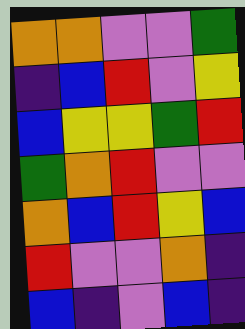[["orange", "orange", "violet", "violet", "green"], ["indigo", "blue", "red", "violet", "yellow"], ["blue", "yellow", "yellow", "green", "red"], ["green", "orange", "red", "violet", "violet"], ["orange", "blue", "red", "yellow", "blue"], ["red", "violet", "violet", "orange", "indigo"], ["blue", "indigo", "violet", "blue", "indigo"]]